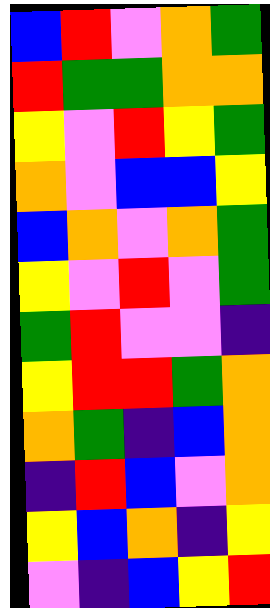[["blue", "red", "violet", "orange", "green"], ["red", "green", "green", "orange", "orange"], ["yellow", "violet", "red", "yellow", "green"], ["orange", "violet", "blue", "blue", "yellow"], ["blue", "orange", "violet", "orange", "green"], ["yellow", "violet", "red", "violet", "green"], ["green", "red", "violet", "violet", "indigo"], ["yellow", "red", "red", "green", "orange"], ["orange", "green", "indigo", "blue", "orange"], ["indigo", "red", "blue", "violet", "orange"], ["yellow", "blue", "orange", "indigo", "yellow"], ["violet", "indigo", "blue", "yellow", "red"]]